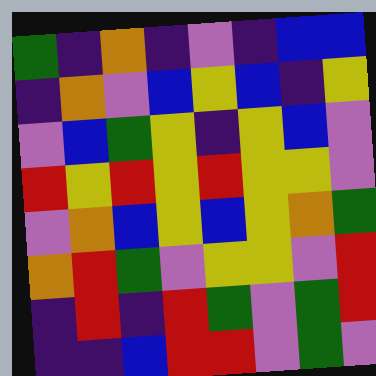[["green", "indigo", "orange", "indigo", "violet", "indigo", "blue", "blue"], ["indigo", "orange", "violet", "blue", "yellow", "blue", "indigo", "yellow"], ["violet", "blue", "green", "yellow", "indigo", "yellow", "blue", "violet"], ["red", "yellow", "red", "yellow", "red", "yellow", "yellow", "violet"], ["violet", "orange", "blue", "yellow", "blue", "yellow", "orange", "green"], ["orange", "red", "green", "violet", "yellow", "yellow", "violet", "red"], ["indigo", "red", "indigo", "red", "green", "violet", "green", "red"], ["indigo", "indigo", "blue", "red", "red", "violet", "green", "violet"]]